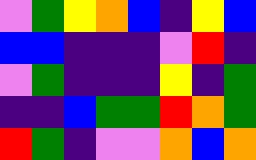[["violet", "green", "yellow", "orange", "blue", "indigo", "yellow", "blue"], ["blue", "blue", "indigo", "indigo", "indigo", "violet", "red", "indigo"], ["violet", "green", "indigo", "indigo", "indigo", "yellow", "indigo", "green"], ["indigo", "indigo", "blue", "green", "green", "red", "orange", "green"], ["red", "green", "indigo", "violet", "violet", "orange", "blue", "orange"]]